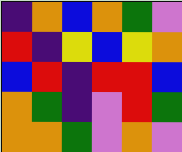[["indigo", "orange", "blue", "orange", "green", "violet"], ["red", "indigo", "yellow", "blue", "yellow", "orange"], ["blue", "red", "indigo", "red", "red", "blue"], ["orange", "green", "indigo", "violet", "red", "green"], ["orange", "orange", "green", "violet", "orange", "violet"]]